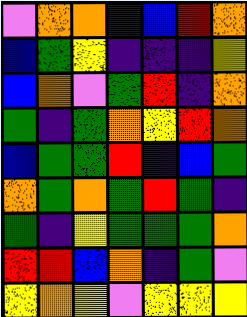[["violet", "orange", "orange", "blue", "blue", "red", "orange"], ["blue", "green", "yellow", "indigo", "indigo", "indigo", "yellow"], ["blue", "orange", "violet", "green", "red", "indigo", "orange"], ["green", "indigo", "green", "orange", "yellow", "red", "orange"], ["blue", "green", "green", "red", "indigo", "blue", "green"], ["orange", "green", "orange", "green", "red", "green", "indigo"], ["green", "indigo", "yellow", "green", "green", "green", "orange"], ["red", "red", "blue", "orange", "indigo", "green", "violet"], ["yellow", "orange", "yellow", "violet", "yellow", "yellow", "yellow"]]